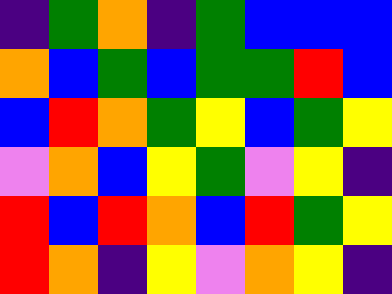[["indigo", "green", "orange", "indigo", "green", "blue", "blue", "blue"], ["orange", "blue", "green", "blue", "green", "green", "red", "blue"], ["blue", "red", "orange", "green", "yellow", "blue", "green", "yellow"], ["violet", "orange", "blue", "yellow", "green", "violet", "yellow", "indigo"], ["red", "blue", "red", "orange", "blue", "red", "green", "yellow"], ["red", "orange", "indigo", "yellow", "violet", "orange", "yellow", "indigo"]]